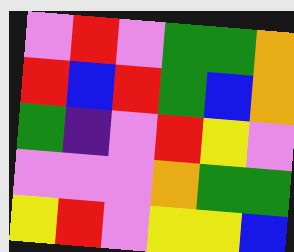[["violet", "red", "violet", "green", "green", "orange"], ["red", "blue", "red", "green", "blue", "orange"], ["green", "indigo", "violet", "red", "yellow", "violet"], ["violet", "violet", "violet", "orange", "green", "green"], ["yellow", "red", "violet", "yellow", "yellow", "blue"]]